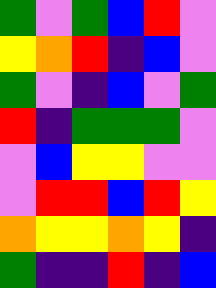[["green", "violet", "green", "blue", "red", "violet"], ["yellow", "orange", "red", "indigo", "blue", "violet"], ["green", "violet", "indigo", "blue", "violet", "green"], ["red", "indigo", "green", "green", "green", "violet"], ["violet", "blue", "yellow", "yellow", "violet", "violet"], ["violet", "red", "red", "blue", "red", "yellow"], ["orange", "yellow", "yellow", "orange", "yellow", "indigo"], ["green", "indigo", "indigo", "red", "indigo", "blue"]]